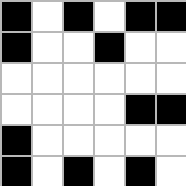[["black", "white", "black", "white", "black", "black"], ["black", "white", "white", "black", "white", "white"], ["white", "white", "white", "white", "white", "white"], ["white", "white", "white", "white", "black", "black"], ["black", "white", "white", "white", "white", "white"], ["black", "white", "black", "white", "black", "white"]]